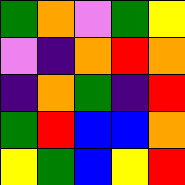[["green", "orange", "violet", "green", "yellow"], ["violet", "indigo", "orange", "red", "orange"], ["indigo", "orange", "green", "indigo", "red"], ["green", "red", "blue", "blue", "orange"], ["yellow", "green", "blue", "yellow", "red"]]